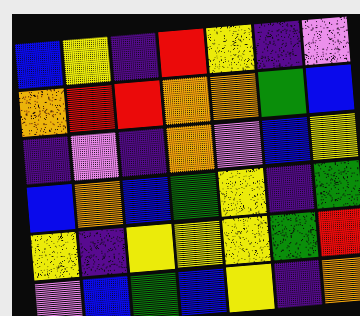[["blue", "yellow", "indigo", "red", "yellow", "indigo", "violet"], ["orange", "red", "red", "orange", "orange", "green", "blue"], ["indigo", "violet", "indigo", "orange", "violet", "blue", "yellow"], ["blue", "orange", "blue", "green", "yellow", "indigo", "green"], ["yellow", "indigo", "yellow", "yellow", "yellow", "green", "red"], ["violet", "blue", "green", "blue", "yellow", "indigo", "orange"]]